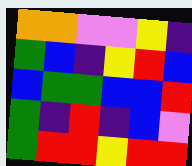[["orange", "orange", "violet", "violet", "yellow", "indigo"], ["green", "blue", "indigo", "yellow", "red", "blue"], ["blue", "green", "green", "blue", "blue", "red"], ["green", "indigo", "red", "indigo", "blue", "violet"], ["green", "red", "red", "yellow", "red", "red"]]